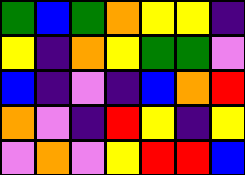[["green", "blue", "green", "orange", "yellow", "yellow", "indigo"], ["yellow", "indigo", "orange", "yellow", "green", "green", "violet"], ["blue", "indigo", "violet", "indigo", "blue", "orange", "red"], ["orange", "violet", "indigo", "red", "yellow", "indigo", "yellow"], ["violet", "orange", "violet", "yellow", "red", "red", "blue"]]